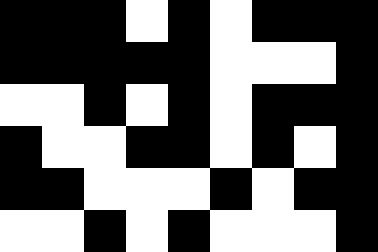[["black", "black", "black", "white", "black", "white", "black", "black", "black"], ["black", "black", "black", "black", "black", "white", "white", "white", "black"], ["white", "white", "black", "white", "black", "white", "black", "black", "black"], ["black", "white", "white", "black", "black", "white", "black", "white", "black"], ["black", "black", "white", "white", "white", "black", "white", "black", "black"], ["white", "white", "black", "white", "black", "white", "white", "white", "black"]]